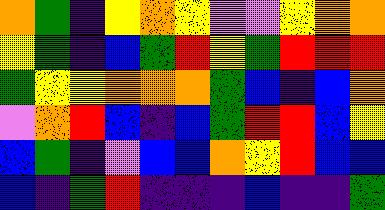[["orange", "green", "indigo", "yellow", "orange", "yellow", "violet", "violet", "yellow", "orange", "orange"], ["yellow", "green", "indigo", "blue", "green", "red", "yellow", "green", "red", "red", "red"], ["green", "yellow", "yellow", "orange", "orange", "orange", "green", "blue", "indigo", "blue", "orange"], ["violet", "orange", "red", "blue", "indigo", "blue", "green", "red", "red", "blue", "yellow"], ["blue", "green", "indigo", "violet", "blue", "blue", "orange", "yellow", "red", "blue", "blue"], ["blue", "indigo", "green", "red", "indigo", "indigo", "indigo", "blue", "indigo", "indigo", "green"]]